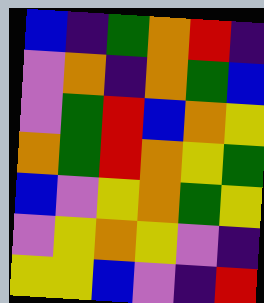[["blue", "indigo", "green", "orange", "red", "indigo"], ["violet", "orange", "indigo", "orange", "green", "blue"], ["violet", "green", "red", "blue", "orange", "yellow"], ["orange", "green", "red", "orange", "yellow", "green"], ["blue", "violet", "yellow", "orange", "green", "yellow"], ["violet", "yellow", "orange", "yellow", "violet", "indigo"], ["yellow", "yellow", "blue", "violet", "indigo", "red"]]